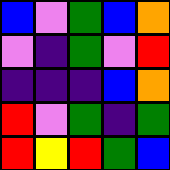[["blue", "violet", "green", "blue", "orange"], ["violet", "indigo", "green", "violet", "red"], ["indigo", "indigo", "indigo", "blue", "orange"], ["red", "violet", "green", "indigo", "green"], ["red", "yellow", "red", "green", "blue"]]